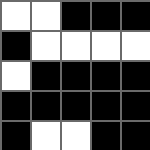[["white", "white", "black", "black", "black"], ["black", "white", "white", "white", "white"], ["white", "black", "black", "black", "black"], ["black", "black", "black", "black", "black"], ["black", "white", "white", "black", "black"]]